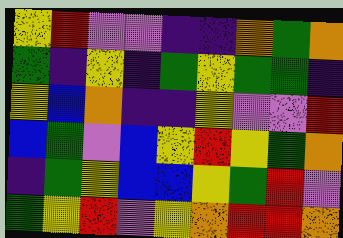[["yellow", "red", "violet", "violet", "indigo", "indigo", "orange", "green", "orange"], ["green", "indigo", "yellow", "indigo", "green", "yellow", "green", "green", "indigo"], ["yellow", "blue", "orange", "indigo", "indigo", "yellow", "violet", "violet", "red"], ["blue", "green", "violet", "blue", "yellow", "red", "yellow", "green", "orange"], ["indigo", "green", "yellow", "blue", "blue", "yellow", "green", "red", "violet"], ["green", "yellow", "red", "violet", "yellow", "orange", "red", "red", "orange"]]